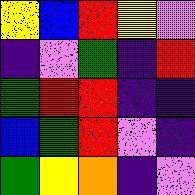[["yellow", "blue", "red", "yellow", "violet"], ["indigo", "violet", "green", "indigo", "red"], ["green", "red", "red", "indigo", "indigo"], ["blue", "green", "red", "violet", "indigo"], ["green", "yellow", "orange", "indigo", "violet"]]